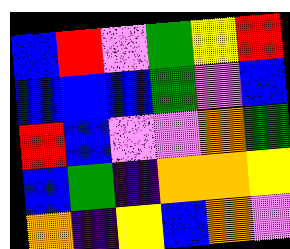[["blue", "red", "violet", "green", "yellow", "red"], ["blue", "blue", "blue", "green", "violet", "blue"], ["red", "blue", "violet", "violet", "orange", "green"], ["blue", "green", "indigo", "orange", "orange", "yellow"], ["orange", "indigo", "yellow", "blue", "orange", "violet"]]